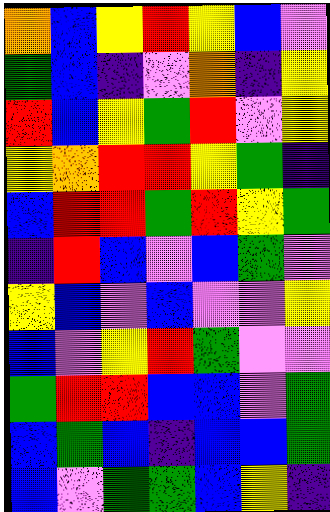[["orange", "blue", "yellow", "red", "yellow", "blue", "violet"], ["green", "blue", "indigo", "violet", "orange", "indigo", "yellow"], ["red", "blue", "yellow", "green", "red", "violet", "yellow"], ["yellow", "orange", "red", "red", "yellow", "green", "indigo"], ["blue", "red", "red", "green", "red", "yellow", "green"], ["indigo", "red", "blue", "violet", "blue", "green", "violet"], ["yellow", "blue", "violet", "blue", "violet", "violet", "yellow"], ["blue", "violet", "yellow", "red", "green", "violet", "violet"], ["green", "red", "red", "blue", "blue", "violet", "green"], ["blue", "green", "blue", "indigo", "blue", "blue", "green"], ["blue", "violet", "green", "green", "blue", "yellow", "indigo"]]